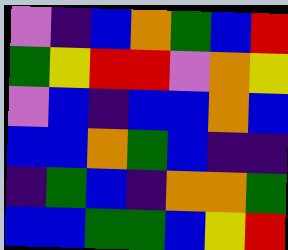[["violet", "indigo", "blue", "orange", "green", "blue", "red"], ["green", "yellow", "red", "red", "violet", "orange", "yellow"], ["violet", "blue", "indigo", "blue", "blue", "orange", "blue"], ["blue", "blue", "orange", "green", "blue", "indigo", "indigo"], ["indigo", "green", "blue", "indigo", "orange", "orange", "green"], ["blue", "blue", "green", "green", "blue", "yellow", "red"]]